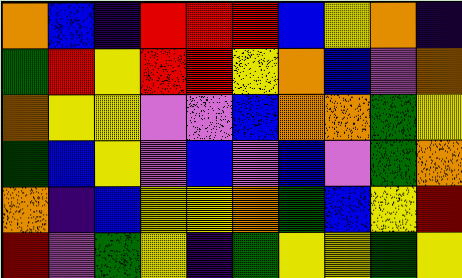[["orange", "blue", "indigo", "red", "red", "red", "blue", "yellow", "orange", "indigo"], ["green", "red", "yellow", "red", "red", "yellow", "orange", "blue", "violet", "orange"], ["orange", "yellow", "yellow", "violet", "violet", "blue", "orange", "orange", "green", "yellow"], ["green", "blue", "yellow", "violet", "blue", "violet", "blue", "violet", "green", "orange"], ["orange", "indigo", "blue", "yellow", "yellow", "orange", "green", "blue", "yellow", "red"], ["red", "violet", "green", "yellow", "indigo", "green", "yellow", "yellow", "green", "yellow"]]